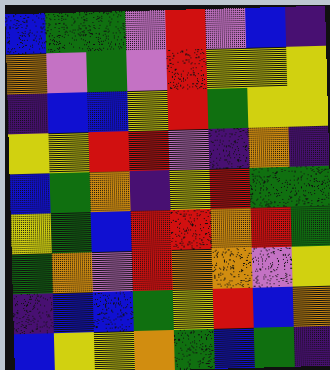[["blue", "green", "green", "violet", "red", "violet", "blue", "indigo"], ["orange", "violet", "green", "violet", "red", "yellow", "yellow", "yellow"], ["indigo", "blue", "blue", "yellow", "red", "green", "yellow", "yellow"], ["yellow", "yellow", "red", "red", "violet", "indigo", "orange", "indigo"], ["blue", "green", "orange", "indigo", "yellow", "red", "green", "green"], ["yellow", "green", "blue", "red", "red", "orange", "red", "green"], ["green", "orange", "violet", "red", "orange", "orange", "violet", "yellow"], ["indigo", "blue", "blue", "green", "yellow", "red", "blue", "orange"], ["blue", "yellow", "yellow", "orange", "green", "blue", "green", "indigo"]]